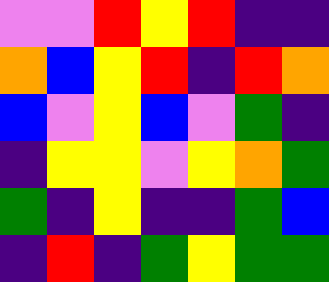[["violet", "violet", "red", "yellow", "red", "indigo", "indigo"], ["orange", "blue", "yellow", "red", "indigo", "red", "orange"], ["blue", "violet", "yellow", "blue", "violet", "green", "indigo"], ["indigo", "yellow", "yellow", "violet", "yellow", "orange", "green"], ["green", "indigo", "yellow", "indigo", "indigo", "green", "blue"], ["indigo", "red", "indigo", "green", "yellow", "green", "green"]]